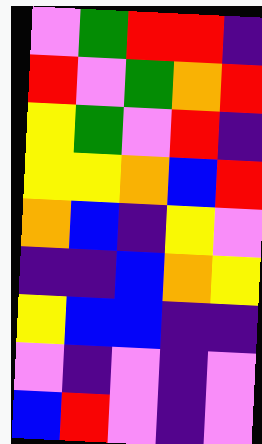[["violet", "green", "red", "red", "indigo"], ["red", "violet", "green", "orange", "red"], ["yellow", "green", "violet", "red", "indigo"], ["yellow", "yellow", "orange", "blue", "red"], ["orange", "blue", "indigo", "yellow", "violet"], ["indigo", "indigo", "blue", "orange", "yellow"], ["yellow", "blue", "blue", "indigo", "indigo"], ["violet", "indigo", "violet", "indigo", "violet"], ["blue", "red", "violet", "indigo", "violet"]]